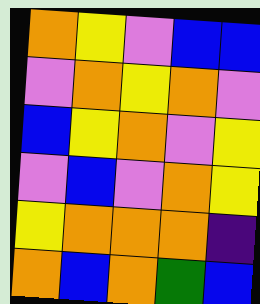[["orange", "yellow", "violet", "blue", "blue"], ["violet", "orange", "yellow", "orange", "violet"], ["blue", "yellow", "orange", "violet", "yellow"], ["violet", "blue", "violet", "orange", "yellow"], ["yellow", "orange", "orange", "orange", "indigo"], ["orange", "blue", "orange", "green", "blue"]]